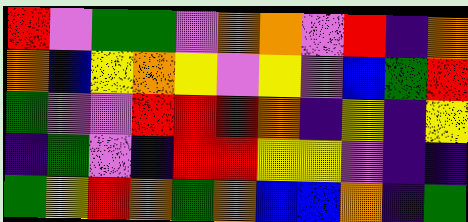[["red", "violet", "green", "green", "violet", "orange", "orange", "violet", "red", "indigo", "orange"], ["orange", "blue", "yellow", "orange", "yellow", "violet", "yellow", "violet", "blue", "green", "red"], ["green", "violet", "violet", "red", "red", "red", "orange", "indigo", "yellow", "indigo", "yellow"], ["indigo", "green", "violet", "indigo", "red", "red", "yellow", "yellow", "violet", "indigo", "indigo"], ["green", "yellow", "red", "orange", "green", "orange", "blue", "blue", "orange", "indigo", "green"]]